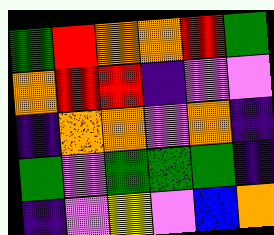[["green", "red", "orange", "orange", "red", "green"], ["orange", "red", "red", "indigo", "violet", "violet"], ["indigo", "orange", "orange", "violet", "orange", "indigo"], ["green", "violet", "green", "green", "green", "indigo"], ["indigo", "violet", "yellow", "violet", "blue", "orange"]]